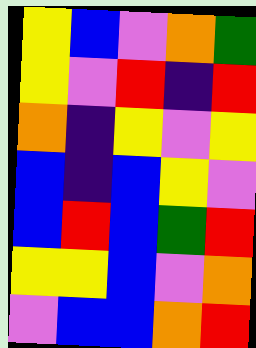[["yellow", "blue", "violet", "orange", "green"], ["yellow", "violet", "red", "indigo", "red"], ["orange", "indigo", "yellow", "violet", "yellow"], ["blue", "indigo", "blue", "yellow", "violet"], ["blue", "red", "blue", "green", "red"], ["yellow", "yellow", "blue", "violet", "orange"], ["violet", "blue", "blue", "orange", "red"]]